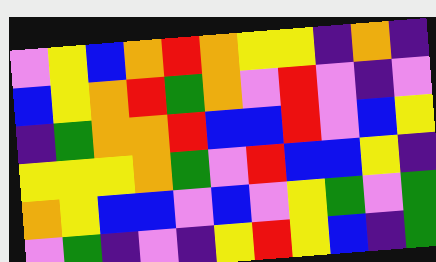[["violet", "yellow", "blue", "orange", "red", "orange", "yellow", "yellow", "indigo", "orange", "indigo"], ["blue", "yellow", "orange", "red", "green", "orange", "violet", "red", "violet", "indigo", "violet"], ["indigo", "green", "orange", "orange", "red", "blue", "blue", "red", "violet", "blue", "yellow"], ["yellow", "yellow", "yellow", "orange", "green", "violet", "red", "blue", "blue", "yellow", "indigo"], ["orange", "yellow", "blue", "blue", "violet", "blue", "violet", "yellow", "green", "violet", "green"], ["violet", "green", "indigo", "violet", "indigo", "yellow", "red", "yellow", "blue", "indigo", "green"]]